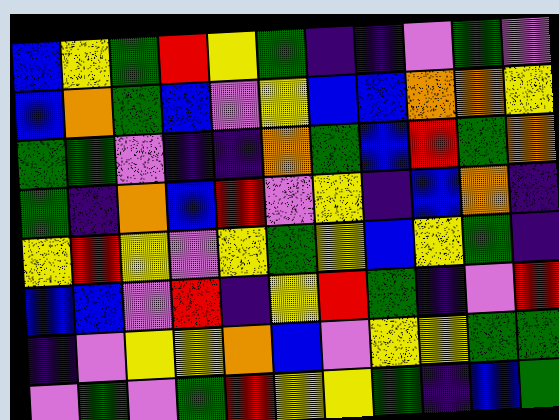[["blue", "yellow", "green", "red", "yellow", "green", "indigo", "indigo", "violet", "green", "violet"], ["blue", "orange", "green", "blue", "violet", "yellow", "blue", "blue", "orange", "orange", "yellow"], ["green", "green", "violet", "indigo", "indigo", "orange", "green", "blue", "red", "green", "orange"], ["green", "indigo", "orange", "blue", "red", "violet", "yellow", "indigo", "blue", "orange", "indigo"], ["yellow", "red", "yellow", "violet", "yellow", "green", "yellow", "blue", "yellow", "green", "indigo"], ["blue", "blue", "violet", "red", "indigo", "yellow", "red", "green", "indigo", "violet", "red"], ["indigo", "violet", "yellow", "yellow", "orange", "blue", "violet", "yellow", "yellow", "green", "green"], ["violet", "green", "violet", "green", "red", "yellow", "yellow", "green", "indigo", "blue", "green"]]